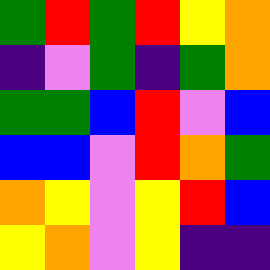[["green", "red", "green", "red", "yellow", "orange"], ["indigo", "violet", "green", "indigo", "green", "orange"], ["green", "green", "blue", "red", "violet", "blue"], ["blue", "blue", "violet", "red", "orange", "green"], ["orange", "yellow", "violet", "yellow", "red", "blue"], ["yellow", "orange", "violet", "yellow", "indigo", "indigo"]]